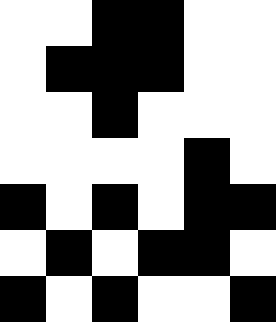[["white", "white", "black", "black", "white", "white"], ["white", "black", "black", "black", "white", "white"], ["white", "white", "black", "white", "white", "white"], ["white", "white", "white", "white", "black", "white"], ["black", "white", "black", "white", "black", "black"], ["white", "black", "white", "black", "black", "white"], ["black", "white", "black", "white", "white", "black"]]